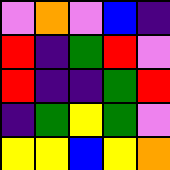[["violet", "orange", "violet", "blue", "indigo"], ["red", "indigo", "green", "red", "violet"], ["red", "indigo", "indigo", "green", "red"], ["indigo", "green", "yellow", "green", "violet"], ["yellow", "yellow", "blue", "yellow", "orange"]]